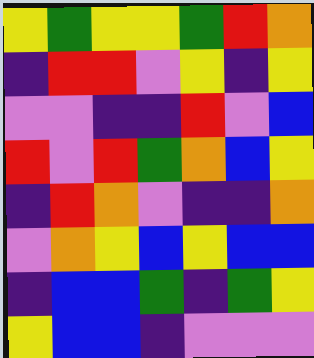[["yellow", "green", "yellow", "yellow", "green", "red", "orange"], ["indigo", "red", "red", "violet", "yellow", "indigo", "yellow"], ["violet", "violet", "indigo", "indigo", "red", "violet", "blue"], ["red", "violet", "red", "green", "orange", "blue", "yellow"], ["indigo", "red", "orange", "violet", "indigo", "indigo", "orange"], ["violet", "orange", "yellow", "blue", "yellow", "blue", "blue"], ["indigo", "blue", "blue", "green", "indigo", "green", "yellow"], ["yellow", "blue", "blue", "indigo", "violet", "violet", "violet"]]